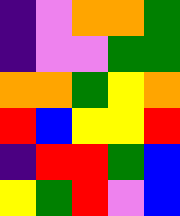[["indigo", "violet", "orange", "orange", "green"], ["indigo", "violet", "violet", "green", "green"], ["orange", "orange", "green", "yellow", "orange"], ["red", "blue", "yellow", "yellow", "red"], ["indigo", "red", "red", "green", "blue"], ["yellow", "green", "red", "violet", "blue"]]